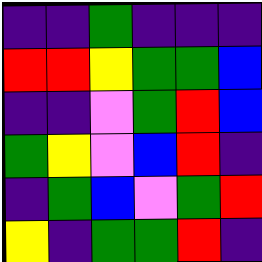[["indigo", "indigo", "green", "indigo", "indigo", "indigo"], ["red", "red", "yellow", "green", "green", "blue"], ["indigo", "indigo", "violet", "green", "red", "blue"], ["green", "yellow", "violet", "blue", "red", "indigo"], ["indigo", "green", "blue", "violet", "green", "red"], ["yellow", "indigo", "green", "green", "red", "indigo"]]